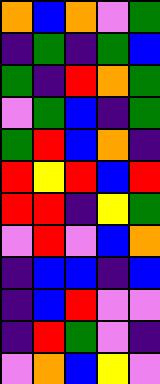[["orange", "blue", "orange", "violet", "green"], ["indigo", "green", "indigo", "green", "blue"], ["green", "indigo", "red", "orange", "green"], ["violet", "green", "blue", "indigo", "green"], ["green", "red", "blue", "orange", "indigo"], ["red", "yellow", "red", "blue", "red"], ["red", "red", "indigo", "yellow", "green"], ["violet", "red", "violet", "blue", "orange"], ["indigo", "blue", "blue", "indigo", "blue"], ["indigo", "blue", "red", "violet", "violet"], ["indigo", "red", "green", "violet", "indigo"], ["violet", "orange", "blue", "yellow", "violet"]]